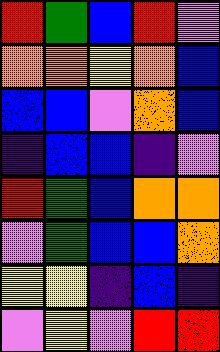[["red", "green", "blue", "red", "violet"], ["orange", "orange", "yellow", "orange", "blue"], ["blue", "blue", "violet", "orange", "blue"], ["indigo", "blue", "blue", "indigo", "violet"], ["red", "green", "blue", "orange", "orange"], ["violet", "green", "blue", "blue", "orange"], ["yellow", "yellow", "indigo", "blue", "indigo"], ["violet", "yellow", "violet", "red", "red"]]